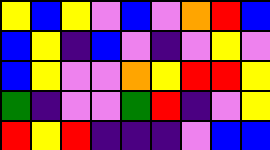[["yellow", "blue", "yellow", "violet", "blue", "violet", "orange", "red", "blue"], ["blue", "yellow", "indigo", "blue", "violet", "indigo", "violet", "yellow", "violet"], ["blue", "yellow", "violet", "violet", "orange", "yellow", "red", "red", "yellow"], ["green", "indigo", "violet", "violet", "green", "red", "indigo", "violet", "yellow"], ["red", "yellow", "red", "indigo", "indigo", "indigo", "violet", "blue", "blue"]]